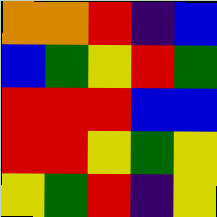[["orange", "orange", "red", "indigo", "blue"], ["blue", "green", "yellow", "red", "green"], ["red", "red", "red", "blue", "blue"], ["red", "red", "yellow", "green", "yellow"], ["yellow", "green", "red", "indigo", "yellow"]]